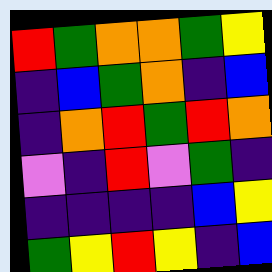[["red", "green", "orange", "orange", "green", "yellow"], ["indigo", "blue", "green", "orange", "indigo", "blue"], ["indigo", "orange", "red", "green", "red", "orange"], ["violet", "indigo", "red", "violet", "green", "indigo"], ["indigo", "indigo", "indigo", "indigo", "blue", "yellow"], ["green", "yellow", "red", "yellow", "indigo", "blue"]]